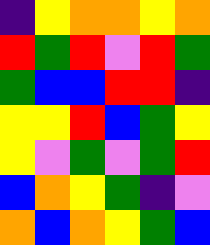[["indigo", "yellow", "orange", "orange", "yellow", "orange"], ["red", "green", "red", "violet", "red", "green"], ["green", "blue", "blue", "red", "red", "indigo"], ["yellow", "yellow", "red", "blue", "green", "yellow"], ["yellow", "violet", "green", "violet", "green", "red"], ["blue", "orange", "yellow", "green", "indigo", "violet"], ["orange", "blue", "orange", "yellow", "green", "blue"]]